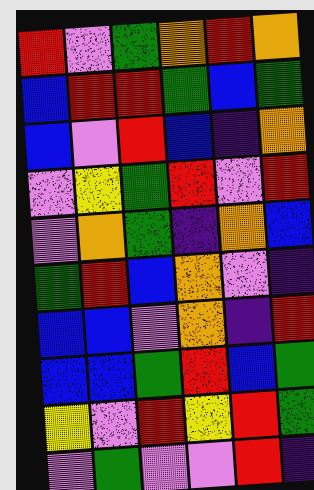[["red", "violet", "green", "orange", "red", "orange"], ["blue", "red", "red", "green", "blue", "green"], ["blue", "violet", "red", "blue", "indigo", "orange"], ["violet", "yellow", "green", "red", "violet", "red"], ["violet", "orange", "green", "indigo", "orange", "blue"], ["green", "red", "blue", "orange", "violet", "indigo"], ["blue", "blue", "violet", "orange", "indigo", "red"], ["blue", "blue", "green", "red", "blue", "green"], ["yellow", "violet", "red", "yellow", "red", "green"], ["violet", "green", "violet", "violet", "red", "indigo"]]